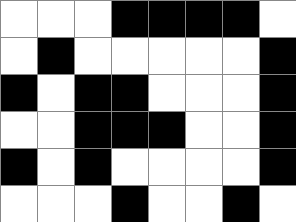[["white", "white", "white", "black", "black", "black", "black", "white"], ["white", "black", "white", "white", "white", "white", "white", "black"], ["black", "white", "black", "black", "white", "white", "white", "black"], ["white", "white", "black", "black", "black", "white", "white", "black"], ["black", "white", "black", "white", "white", "white", "white", "black"], ["white", "white", "white", "black", "white", "white", "black", "white"]]